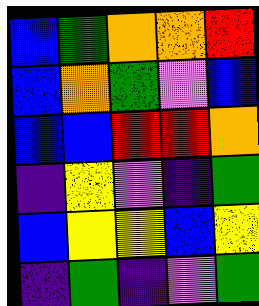[["blue", "green", "orange", "orange", "red"], ["blue", "orange", "green", "violet", "blue"], ["blue", "blue", "red", "red", "orange"], ["indigo", "yellow", "violet", "indigo", "green"], ["blue", "yellow", "yellow", "blue", "yellow"], ["indigo", "green", "indigo", "violet", "green"]]